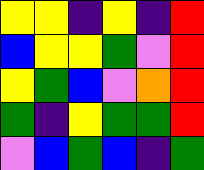[["yellow", "yellow", "indigo", "yellow", "indigo", "red"], ["blue", "yellow", "yellow", "green", "violet", "red"], ["yellow", "green", "blue", "violet", "orange", "red"], ["green", "indigo", "yellow", "green", "green", "red"], ["violet", "blue", "green", "blue", "indigo", "green"]]